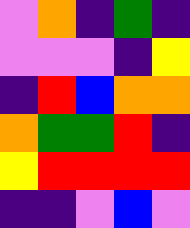[["violet", "orange", "indigo", "green", "indigo"], ["violet", "violet", "violet", "indigo", "yellow"], ["indigo", "red", "blue", "orange", "orange"], ["orange", "green", "green", "red", "indigo"], ["yellow", "red", "red", "red", "red"], ["indigo", "indigo", "violet", "blue", "violet"]]